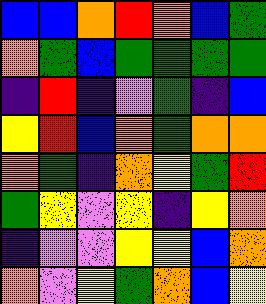[["blue", "blue", "orange", "red", "orange", "blue", "green"], ["orange", "green", "blue", "green", "green", "green", "green"], ["indigo", "red", "indigo", "violet", "green", "indigo", "blue"], ["yellow", "red", "blue", "orange", "green", "orange", "orange"], ["orange", "green", "indigo", "orange", "yellow", "green", "red"], ["green", "yellow", "violet", "yellow", "indigo", "yellow", "orange"], ["indigo", "violet", "violet", "yellow", "yellow", "blue", "orange"], ["orange", "violet", "yellow", "green", "orange", "blue", "yellow"]]